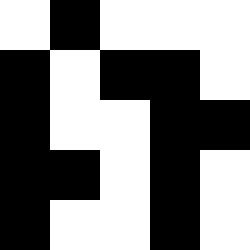[["white", "black", "white", "white", "white"], ["black", "white", "black", "black", "white"], ["black", "white", "white", "black", "black"], ["black", "black", "white", "black", "white"], ["black", "white", "white", "black", "white"]]